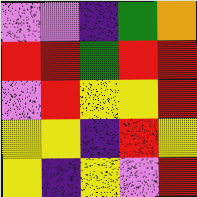[["violet", "violet", "indigo", "green", "orange"], ["red", "red", "green", "red", "red"], ["violet", "red", "yellow", "yellow", "red"], ["yellow", "yellow", "indigo", "red", "yellow"], ["yellow", "indigo", "yellow", "violet", "red"]]